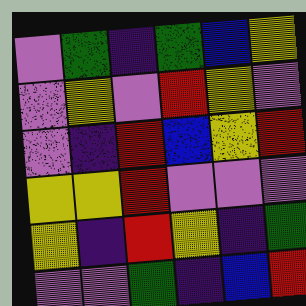[["violet", "green", "indigo", "green", "blue", "yellow"], ["violet", "yellow", "violet", "red", "yellow", "violet"], ["violet", "indigo", "red", "blue", "yellow", "red"], ["yellow", "yellow", "red", "violet", "violet", "violet"], ["yellow", "indigo", "red", "yellow", "indigo", "green"], ["violet", "violet", "green", "indigo", "blue", "red"]]